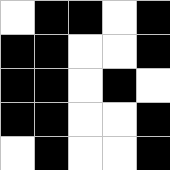[["white", "black", "black", "white", "black"], ["black", "black", "white", "white", "black"], ["black", "black", "white", "black", "white"], ["black", "black", "white", "white", "black"], ["white", "black", "white", "white", "black"]]